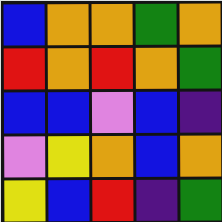[["blue", "orange", "orange", "green", "orange"], ["red", "orange", "red", "orange", "green"], ["blue", "blue", "violet", "blue", "indigo"], ["violet", "yellow", "orange", "blue", "orange"], ["yellow", "blue", "red", "indigo", "green"]]